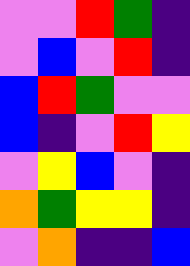[["violet", "violet", "red", "green", "indigo"], ["violet", "blue", "violet", "red", "indigo"], ["blue", "red", "green", "violet", "violet"], ["blue", "indigo", "violet", "red", "yellow"], ["violet", "yellow", "blue", "violet", "indigo"], ["orange", "green", "yellow", "yellow", "indigo"], ["violet", "orange", "indigo", "indigo", "blue"]]